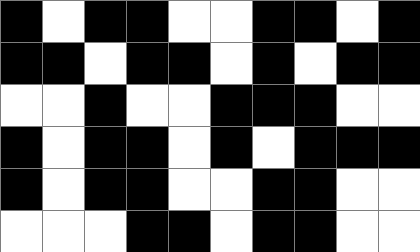[["black", "white", "black", "black", "white", "white", "black", "black", "white", "black"], ["black", "black", "white", "black", "black", "white", "black", "white", "black", "black"], ["white", "white", "black", "white", "white", "black", "black", "black", "white", "white"], ["black", "white", "black", "black", "white", "black", "white", "black", "black", "black"], ["black", "white", "black", "black", "white", "white", "black", "black", "white", "white"], ["white", "white", "white", "black", "black", "white", "black", "black", "white", "white"]]